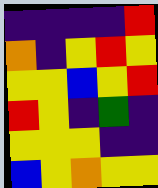[["indigo", "indigo", "indigo", "indigo", "red"], ["orange", "indigo", "yellow", "red", "yellow"], ["yellow", "yellow", "blue", "yellow", "red"], ["red", "yellow", "indigo", "green", "indigo"], ["yellow", "yellow", "yellow", "indigo", "indigo"], ["blue", "yellow", "orange", "yellow", "yellow"]]